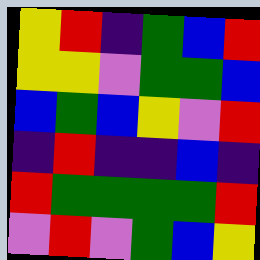[["yellow", "red", "indigo", "green", "blue", "red"], ["yellow", "yellow", "violet", "green", "green", "blue"], ["blue", "green", "blue", "yellow", "violet", "red"], ["indigo", "red", "indigo", "indigo", "blue", "indigo"], ["red", "green", "green", "green", "green", "red"], ["violet", "red", "violet", "green", "blue", "yellow"]]